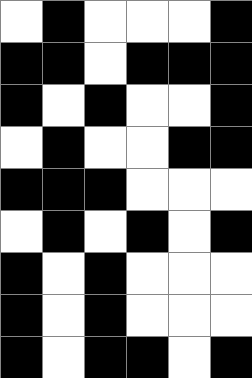[["white", "black", "white", "white", "white", "black"], ["black", "black", "white", "black", "black", "black"], ["black", "white", "black", "white", "white", "black"], ["white", "black", "white", "white", "black", "black"], ["black", "black", "black", "white", "white", "white"], ["white", "black", "white", "black", "white", "black"], ["black", "white", "black", "white", "white", "white"], ["black", "white", "black", "white", "white", "white"], ["black", "white", "black", "black", "white", "black"]]